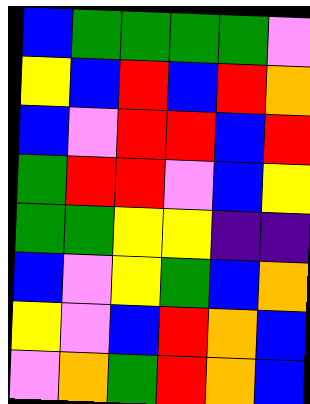[["blue", "green", "green", "green", "green", "violet"], ["yellow", "blue", "red", "blue", "red", "orange"], ["blue", "violet", "red", "red", "blue", "red"], ["green", "red", "red", "violet", "blue", "yellow"], ["green", "green", "yellow", "yellow", "indigo", "indigo"], ["blue", "violet", "yellow", "green", "blue", "orange"], ["yellow", "violet", "blue", "red", "orange", "blue"], ["violet", "orange", "green", "red", "orange", "blue"]]